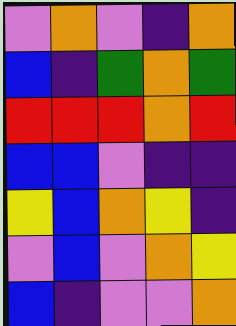[["violet", "orange", "violet", "indigo", "orange"], ["blue", "indigo", "green", "orange", "green"], ["red", "red", "red", "orange", "red"], ["blue", "blue", "violet", "indigo", "indigo"], ["yellow", "blue", "orange", "yellow", "indigo"], ["violet", "blue", "violet", "orange", "yellow"], ["blue", "indigo", "violet", "violet", "orange"]]